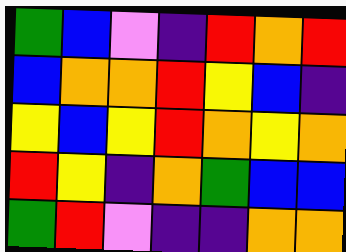[["green", "blue", "violet", "indigo", "red", "orange", "red"], ["blue", "orange", "orange", "red", "yellow", "blue", "indigo"], ["yellow", "blue", "yellow", "red", "orange", "yellow", "orange"], ["red", "yellow", "indigo", "orange", "green", "blue", "blue"], ["green", "red", "violet", "indigo", "indigo", "orange", "orange"]]